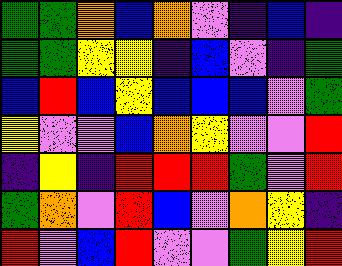[["green", "green", "orange", "blue", "orange", "violet", "indigo", "blue", "indigo"], ["green", "green", "yellow", "yellow", "indigo", "blue", "violet", "indigo", "green"], ["blue", "red", "blue", "yellow", "blue", "blue", "blue", "violet", "green"], ["yellow", "violet", "violet", "blue", "orange", "yellow", "violet", "violet", "red"], ["indigo", "yellow", "indigo", "red", "red", "red", "green", "violet", "red"], ["green", "orange", "violet", "red", "blue", "violet", "orange", "yellow", "indigo"], ["red", "violet", "blue", "red", "violet", "violet", "green", "yellow", "red"]]